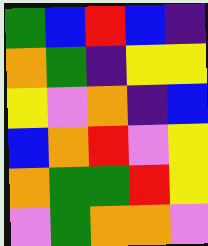[["green", "blue", "red", "blue", "indigo"], ["orange", "green", "indigo", "yellow", "yellow"], ["yellow", "violet", "orange", "indigo", "blue"], ["blue", "orange", "red", "violet", "yellow"], ["orange", "green", "green", "red", "yellow"], ["violet", "green", "orange", "orange", "violet"]]